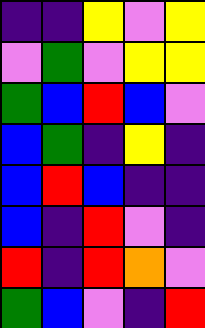[["indigo", "indigo", "yellow", "violet", "yellow"], ["violet", "green", "violet", "yellow", "yellow"], ["green", "blue", "red", "blue", "violet"], ["blue", "green", "indigo", "yellow", "indigo"], ["blue", "red", "blue", "indigo", "indigo"], ["blue", "indigo", "red", "violet", "indigo"], ["red", "indigo", "red", "orange", "violet"], ["green", "blue", "violet", "indigo", "red"]]